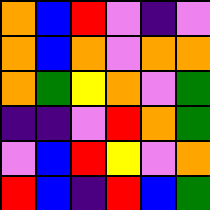[["orange", "blue", "red", "violet", "indigo", "violet"], ["orange", "blue", "orange", "violet", "orange", "orange"], ["orange", "green", "yellow", "orange", "violet", "green"], ["indigo", "indigo", "violet", "red", "orange", "green"], ["violet", "blue", "red", "yellow", "violet", "orange"], ["red", "blue", "indigo", "red", "blue", "green"]]